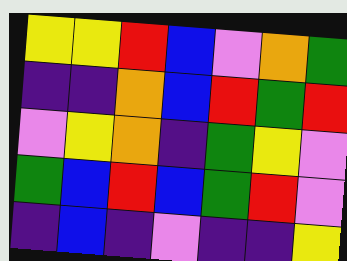[["yellow", "yellow", "red", "blue", "violet", "orange", "green"], ["indigo", "indigo", "orange", "blue", "red", "green", "red"], ["violet", "yellow", "orange", "indigo", "green", "yellow", "violet"], ["green", "blue", "red", "blue", "green", "red", "violet"], ["indigo", "blue", "indigo", "violet", "indigo", "indigo", "yellow"]]